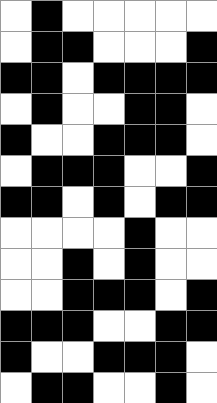[["white", "black", "white", "white", "white", "white", "white"], ["white", "black", "black", "white", "white", "white", "black"], ["black", "black", "white", "black", "black", "black", "black"], ["white", "black", "white", "white", "black", "black", "white"], ["black", "white", "white", "black", "black", "black", "white"], ["white", "black", "black", "black", "white", "white", "black"], ["black", "black", "white", "black", "white", "black", "black"], ["white", "white", "white", "white", "black", "white", "white"], ["white", "white", "black", "white", "black", "white", "white"], ["white", "white", "black", "black", "black", "white", "black"], ["black", "black", "black", "white", "white", "black", "black"], ["black", "white", "white", "black", "black", "black", "white"], ["white", "black", "black", "white", "white", "black", "white"]]